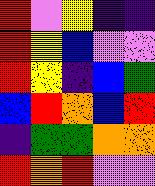[["red", "violet", "yellow", "indigo", "indigo"], ["red", "yellow", "blue", "violet", "violet"], ["red", "yellow", "indigo", "blue", "green"], ["blue", "red", "orange", "blue", "red"], ["indigo", "green", "green", "orange", "orange"], ["red", "orange", "red", "violet", "violet"]]